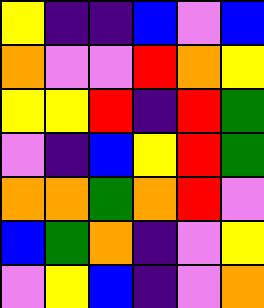[["yellow", "indigo", "indigo", "blue", "violet", "blue"], ["orange", "violet", "violet", "red", "orange", "yellow"], ["yellow", "yellow", "red", "indigo", "red", "green"], ["violet", "indigo", "blue", "yellow", "red", "green"], ["orange", "orange", "green", "orange", "red", "violet"], ["blue", "green", "orange", "indigo", "violet", "yellow"], ["violet", "yellow", "blue", "indigo", "violet", "orange"]]